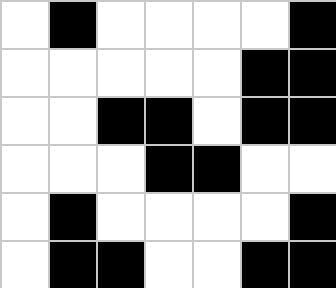[["white", "black", "white", "white", "white", "white", "black"], ["white", "white", "white", "white", "white", "black", "black"], ["white", "white", "black", "black", "white", "black", "black"], ["white", "white", "white", "black", "black", "white", "white"], ["white", "black", "white", "white", "white", "white", "black"], ["white", "black", "black", "white", "white", "black", "black"]]